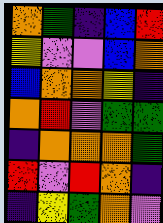[["orange", "green", "indigo", "blue", "red"], ["yellow", "violet", "violet", "blue", "orange"], ["blue", "orange", "orange", "yellow", "indigo"], ["orange", "red", "violet", "green", "green"], ["indigo", "orange", "orange", "orange", "green"], ["red", "violet", "red", "orange", "indigo"], ["indigo", "yellow", "green", "orange", "violet"]]